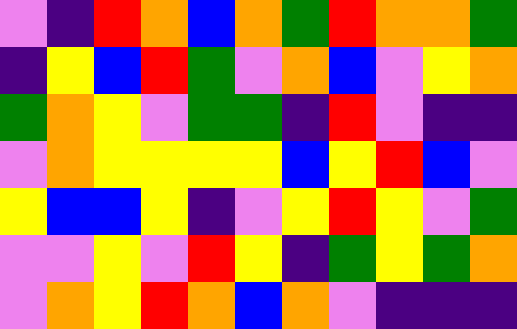[["violet", "indigo", "red", "orange", "blue", "orange", "green", "red", "orange", "orange", "green"], ["indigo", "yellow", "blue", "red", "green", "violet", "orange", "blue", "violet", "yellow", "orange"], ["green", "orange", "yellow", "violet", "green", "green", "indigo", "red", "violet", "indigo", "indigo"], ["violet", "orange", "yellow", "yellow", "yellow", "yellow", "blue", "yellow", "red", "blue", "violet"], ["yellow", "blue", "blue", "yellow", "indigo", "violet", "yellow", "red", "yellow", "violet", "green"], ["violet", "violet", "yellow", "violet", "red", "yellow", "indigo", "green", "yellow", "green", "orange"], ["violet", "orange", "yellow", "red", "orange", "blue", "orange", "violet", "indigo", "indigo", "indigo"]]